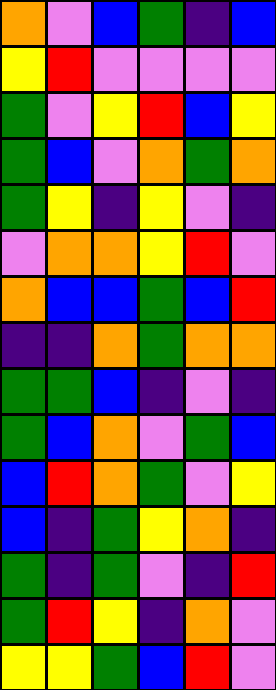[["orange", "violet", "blue", "green", "indigo", "blue"], ["yellow", "red", "violet", "violet", "violet", "violet"], ["green", "violet", "yellow", "red", "blue", "yellow"], ["green", "blue", "violet", "orange", "green", "orange"], ["green", "yellow", "indigo", "yellow", "violet", "indigo"], ["violet", "orange", "orange", "yellow", "red", "violet"], ["orange", "blue", "blue", "green", "blue", "red"], ["indigo", "indigo", "orange", "green", "orange", "orange"], ["green", "green", "blue", "indigo", "violet", "indigo"], ["green", "blue", "orange", "violet", "green", "blue"], ["blue", "red", "orange", "green", "violet", "yellow"], ["blue", "indigo", "green", "yellow", "orange", "indigo"], ["green", "indigo", "green", "violet", "indigo", "red"], ["green", "red", "yellow", "indigo", "orange", "violet"], ["yellow", "yellow", "green", "blue", "red", "violet"]]